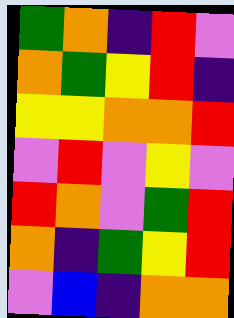[["green", "orange", "indigo", "red", "violet"], ["orange", "green", "yellow", "red", "indigo"], ["yellow", "yellow", "orange", "orange", "red"], ["violet", "red", "violet", "yellow", "violet"], ["red", "orange", "violet", "green", "red"], ["orange", "indigo", "green", "yellow", "red"], ["violet", "blue", "indigo", "orange", "orange"]]